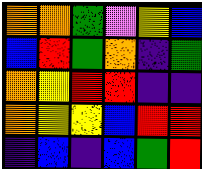[["orange", "orange", "green", "violet", "yellow", "blue"], ["blue", "red", "green", "orange", "indigo", "green"], ["orange", "yellow", "red", "red", "indigo", "indigo"], ["orange", "yellow", "yellow", "blue", "red", "red"], ["indigo", "blue", "indigo", "blue", "green", "red"]]